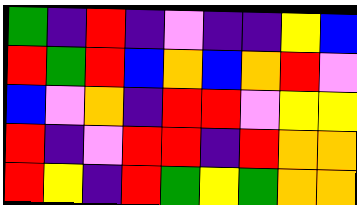[["green", "indigo", "red", "indigo", "violet", "indigo", "indigo", "yellow", "blue"], ["red", "green", "red", "blue", "orange", "blue", "orange", "red", "violet"], ["blue", "violet", "orange", "indigo", "red", "red", "violet", "yellow", "yellow"], ["red", "indigo", "violet", "red", "red", "indigo", "red", "orange", "orange"], ["red", "yellow", "indigo", "red", "green", "yellow", "green", "orange", "orange"]]